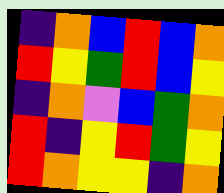[["indigo", "orange", "blue", "red", "blue", "orange"], ["red", "yellow", "green", "red", "blue", "yellow"], ["indigo", "orange", "violet", "blue", "green", "orange"], ["red", "indigo", "yellow", "red", "green", "yellow"], ["red", "orange", "yellow", "yellow", "indigo", "orange"]]